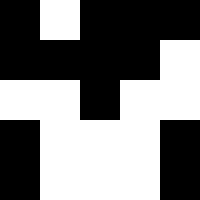[["black", "white", "black", "black", "black"], ["black", "black", "black", "black", "white"], ["white", "white", "black", "white", "white"], ["black", "white", "white", "white", "black"], ["black", "white", "white", "white", "black"]]